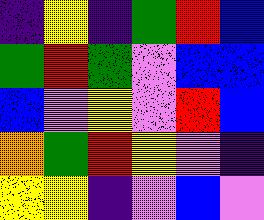[["indigo", "yellow", "indigo", "green", "red", "blue"], ["green", "red", "green", "violet", "blue", "blue"], ["blue", "violet", "yellow", "violet", "red", "blue"], ["orange", "green", "red", "yellow", "violet", "indigo"], ["yellow", "yellow", "indigo", "violet", "blue", "violet"]]